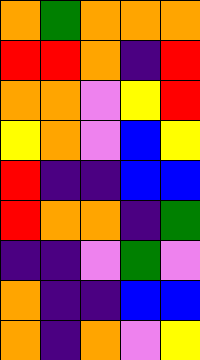[["orange", "green", "orange", "orange", "orange"], ["red", "red", "orange", "indigo", "red"], ["orange", "orange", "violet", "yellow", "red"], ["yellow", "orange", "violet", "blue", "yellow"], ["red", "indigo", "indigo", "blue", "blue"], ["red", "orange", "orange", "indigo", "green"], ["indigo", "indigo", "violet", "green", "violet"], ["orange", "indigo", "indigo", "blue", "blue"], ["orange", "indigo", "orange", "violet", "yellow"]]